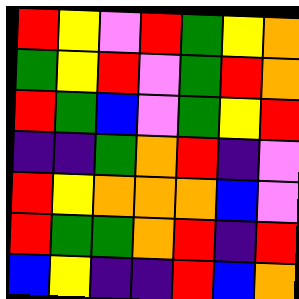[["red", "yellow", "violet", "red", "green", "yellow", "orange"], ["green", "yellow", "red", "violet", "green", "red", "orange"], ["red", "green", "blue", "violet", "green", "yellow", "red"], ["indigo", "indigo", "green", "orange", "red", "indigo", "violet"], ["red", "yellow", "orange", "orange", "orange", "blue", "violet"], ["red", "green", "green", "orange", "red", "indigo", "red"], ["blue", "yellow", "indigo", "indigo", "red", "blue", "orange"]]